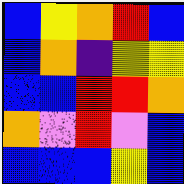[["blue", "yellow", "orange", "red", "blue"], ["blue", "orange", "indigo", "yellow", "yellow"], ["blue", "blue", "red", "red", "orange"], ["orange", "violet", "red", "violet", "blue"], ["blue", "blue", "blue", "yellow", "blue"]]